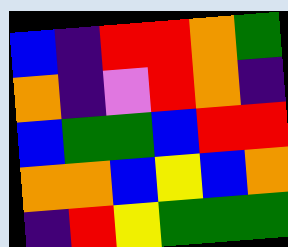[["blue", "indigo", "red", "red", "orange", "green"], ["orange", "indigo", "violet", "red", "orange", "indigo"], ["blue", "green", "green", "blue", "red", "red"], ["orange", "orange", "blue", "yellow", "blue", "orange"], ["indigo", "red", "yellow", "green", "green", "green"]]